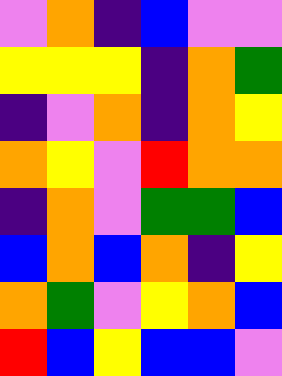[["violet", "orange", "indigo", "blue", "violet", "violet"], ["yellow", "yellow", "yellow", "indigo", "orange", "green"], ["indigo", "violet", "orange", "indigo", "orange", "yellow"], ["orange", "yellow", "violet", "red", "orange", "orange"], ["indigo", "orange", "violet", "green", "green", "blue"], ["blue", "orange", "blue", "orange", "indigo", "yellow"], ["orange", "green", "violet", "yellow", "orange", "blue"], ["red", "blue", "yellow", "blue", "blue", "violet"]]